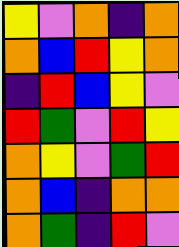[["yellow", "violet", "orange", "indigo", "orange"], ["orange", "blue", "red", "yellow", "orange"], ["indigo", "red", "blue", "yellow", "violet"], ["red", "green", "violet", "red", "yellow"], ["orange", "yellow", "violet", "green", "red"], ["orange", "blue", "indigo", "orange", "orange"], ["orange", "green", "indigo", "red", "violet"]]